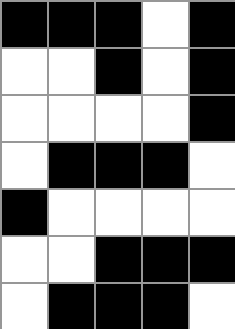[["black", "black", "black", "white", "black"], ["white", "white", "black", "white", "black"], ["white", "white", "white", "white", "black"], ["white", "black", "black", "black", "white"], ["black", "white", "white", "white", "white"], ["white", "white", "black", "black", "black"], ["white", "black", "black", "black", "white"]]